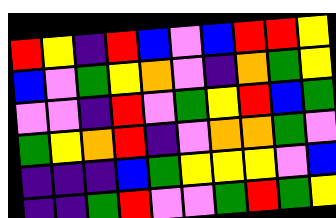[["red", "yellow", "indigo", "red", "blue", "violet", "blue", "red", "red", "yellow"], ["blue", "violet", "green", "yellow", "orange", "violet", "indigo", "orange", "green", "yellow"], ["violet", "violet", "indigo", "red", "violet", "green", "yellow", "red", "blue", "green"], ["green", "yellow", "orange", "red", "indigo", "violet", "orange", "orange", "green", "violet"], ["indigo", "indigo", "indigo", "blue", "green", "yellow", "yellow", "yellow", "violet", "blue"], ["indigo", "indigo", "green", "red", "violet", "violet", "green", "red", "green", "yellow"]]